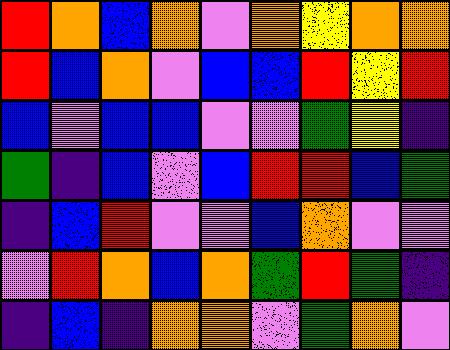[["red", "orange", "blue", "orange", "violet", "orange", "yellow", "orange", "orange"], ["red", "blue", "orange", "violet", "blue", "blue", "red", "yellow", "red"], ["blue", "violet", "blue", "blue", "violet", "violet", "green", "yellow", "indigo"], ["green", "indigo", "blue", "violet", "blue", "red", "red", "blue", "green"], ["indigo", "blue", "red", "violet", "violet", "blue", "orange", "violet", "violet"], ["violet", "red", "orange", "blue", "orange", "green", "red", "green", "indigo"], ["indigo", "blue", "indigo", "orange", "orange", "violet", "green", "orange", "violet"]]